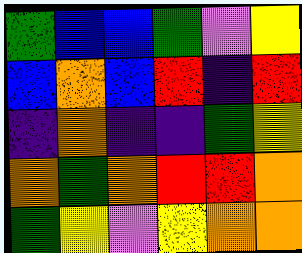[["green", "blue", "blue", "green", "violet", "yellow"], ["blue", "orange", "blue", "red", "indigo", "red"], ["indigo", "orange", "indigo", "indigo", "green", "yellow"], ["orange", "green", "orange", "red", "red", "orange"], ["green", "yellow", "violet", "yellow", "orange", "orange"]]